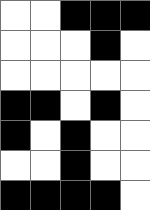[["white", "white", "black", "black", "black"], ["white", "white", "white", "black", "white"], ["white", "white", "white", "white", "white"], ["black", "black", "white", "black", "white"], ["black", "white", "black", "white", "white"], ["white", "white", "black", "white", "white"], ["black", "black", "black", "black", "white"]]